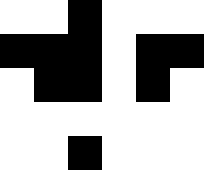[["white", "white", "black", "white", "white", "white"], ["black", "black", "black", "white", "black", "black"], ["white", "black", "black", "white", "black", "white"], ["white", "white", "white", "white", "white", "white"], ["white", "white", "black", "white", "white", "white"]]